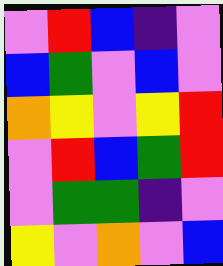[["violet", "red", "blue", "indigo", "violet"], ["blue", "green", "violet", "blue", "violet"], ["orange", "yellow", "violet", "yellow", "red"], ["violet", "red", "blue", "green", "red"], ["violet", "green", "green", "indigo", "violet"], ["yellow", "violet", "orange", "violet", "blue"]]